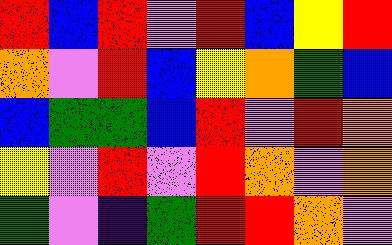[["red", "blue", "red", "violet", "red", "blue", "yellow", "red"], ["orange", "violet", "red", "blue", "yellow", "orange", "green", "blue"], ["blue", "green", "green", "blue", "red", "violet", "red", "orange"], ["yellow", "violet", "red", "violet", "red", "orange", "violet", "orange"], ["green", "violet", "indigo", "green", "red", "red", "orange", "violet"]]